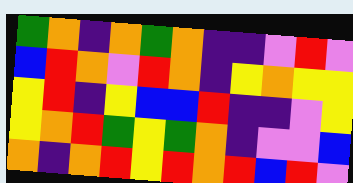[["green", "orange", "indigo", "orange", "green", "orange", "indigo", "indigo", "violet", "red", "violet"], ["blue", "red", "orange", "violet", "red", "orange", "indigo", "yellow", "orange", "yellow", "yellow"], ["yellow", "red", "indigo", "yellow", "blue", "blue", "red", "indigo", "indigo", "violet", "yellow"], ["yellow", "orange", "red", "green", "yellow", "green", "orange", "indigo", "violet", "violet", "blue"], ["orange", "indigo", "orange", "red", "yellow", "red", "orange", "red", "blue", "red", "violet"]]